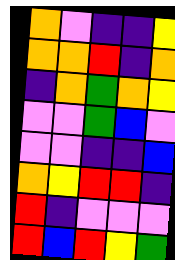[["orange", "violet", "indigo", "indigo", "yellow"], ["orange", "orange", "red", "indigo", "orange"], ["indigo", "orange", "green", "orange", "yellow"], ["violet", "violet", "green", "blue", "violet"], ["violet", "violet", "indigo", "indigo", "blue"], ["orange", "yellow", "red", "red", "indigo"], ["red", "indigo", "violet", "violet", "violet"], ["red", "blue", "red", "yellow", "green"]]